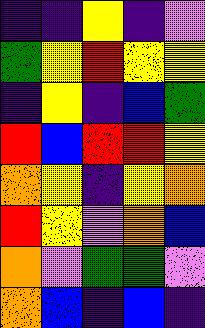[["indigo", "indigo", "yellow", "indigo", "violet"], ["green", "yellow", "red", "yellow", "yellow"], ["indigo", "yellow", "indigo", "blue", "green"], ["red", "blue", "red", "red", "yellow"], ["orange", "yellow", "indigo", "yellow", "orange"], ["red", "yellow", "violet", "orange", "blue"], ["orange", "violet", "green", "green", "violet"], ["orange", "blue", "indigo", "blue", "indigo"]]